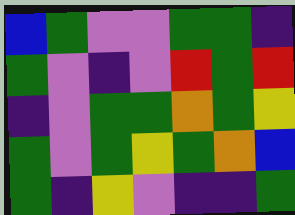[["blue", "green", "violet", "violet", "green", "green", "indigo"], ["green", "violet", "indigo", "violet", "red", "green", "red"], ["indigo", "violet", "green", "green", "orange", "green", "yellow"], ["green", "violet", "green", "yellow", "green", "orange", "blue"], ["green", "indigo", "yellow", "violet", "indigo", "indigo", "green"]]